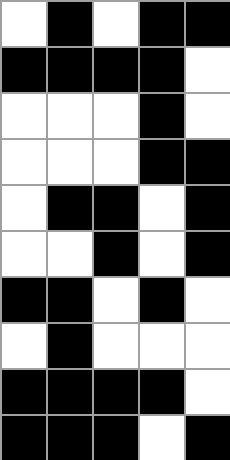[["white", "black", "white", "black", "black"], ["black", "black", "black", "black", "white"], ["white", "white", "white", "black", "white"], ["white", "white", "white", "black", "black"], ["white", "black", "black", "white", "black"], ["white", "white", "black", "white", "black"], ["black", "black", "white", "black", "white"], ["white", "black", "white", "white", "white"], ["black", "black", "black", "black", "white"], ["black", "black", "black", "white", "black"]]